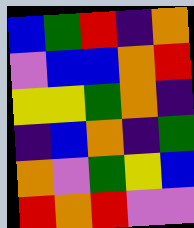[["blue", "green", "red", "indigo", "orange"], ["violet", "blue", "blue", "orange", "red"], ["yellow", "yellow", "green", "orange", "indigo"], ["indigo", "blue", "orange", "indigo", "green"], ["orange", "violet", "green", "yellow", "blue"], ["red", "orange", "red", "violet", "violet"]]